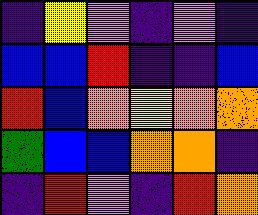[["indigo", "yellow", "violet", "indigo", "violet", "indigo"], ["blue", "blue", "red", "indigo", "indigo", "blue"], ["red", "blue", "orange", "yellow", "orange", "orange"], ["green", "blue", "blue", "orange", "orange", "indigo"], ["indigo", "red", "violet", "indigo", "red", "orange"]]